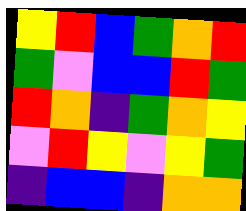[["yellow", "red", "blue", "green", "orange", "red"], ["green", "violet", "blue", "blue", "red", "green"], ["red", "orange", "indigo", "green", "orange", "yellow"], ["violet", "red", "yellow", "violet", "yellow", "green"], ["indigo", "blue", "blue", "indigo", "orange", "orange"]]